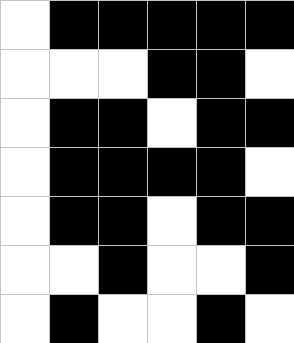[["white", "black", "black", "black", "black", "black"], ["white", "white", "white", "black", "black", "white"], ["white", "black", "black", "white", "black", "black"], ["white", "black", "black", "black", "black", "white"], ["white", "black", "black", "white", "black", "black"], ["white", "white", "black", "white", "white", "black"], ["white", "black", "white", "white", "black", "white"]]